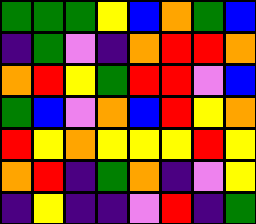[["green", "green", "green", "yellow", "blue", "orange", "green", "blue"], ["indigo", "green", "violet", "indigo", "orange", "red", "red", "orange"], ["orange", "red", "yellow", "green", "red", "red", "violet", "blue"], ["green", "blue", "violet", "orange", "blue", "red", "yellow", "orange"], ["red", "yellow", "orange", "yellow", "yellow", "yellow", "red", "yellow"], ["orange", "red", "indigo", "green", "orange", "indigo", "violet", "yellow"], ["indigo", "yellow", "indigo", "indigo", "violet", "red", "indigo", "green"]]